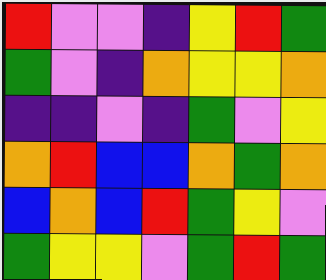[["red", "violet", "violet", "indigo", "yellow", "red", "green"], ["green", "violet", "indigo", "orange", "yellow", "yellow", "orange"], ["indigo", "indigo", "violet", "indigo", "green", "violet", "yellow"], ["orange", "red", "blue", "blue", "orange", "green", "orange"], ["blue", "orange", "blue", "red", "green", "yellow", "violet"], ["green", "yellow", "yellow", "violet", "green", "red", "green"]]